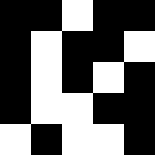[["black", "black", "white", "black", "black"], ["black", "white", "black", "black", "white"], ["black", "white", "black", "white", "black"], ["black", "white", "white", "black", "black"], ["white", "black", "white", "white", "black"]]